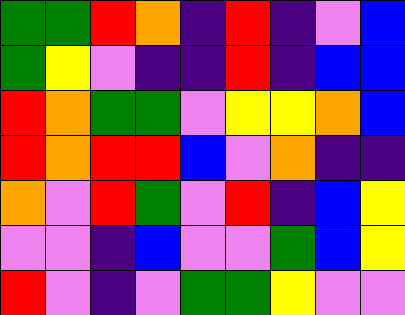[["green", "green", "red", "orange", "indigo", "red", "indigo", "violet", "blue"], ["green", "yellow", "violet", "indigo", "indigo", "red", "indigo", "blue", "blue"], ["red", "orange", "green", "green", "violet", "yellow", "yellow", "orange", "blue"], ["red", "orange", "red", "red", "blue", "violet", "orange", "indigo", "indigo"], ["orange", "violet", "red", "green", "violet", "red", "indigo", "blue", "yellow"], ["violet", "violet", "indigo", "blue", "violet", "violet", "green", "blue", "yellow"], ["red", "violet", "indigo", "violet", "green", "green", "yellow", "violet", "violet"]]